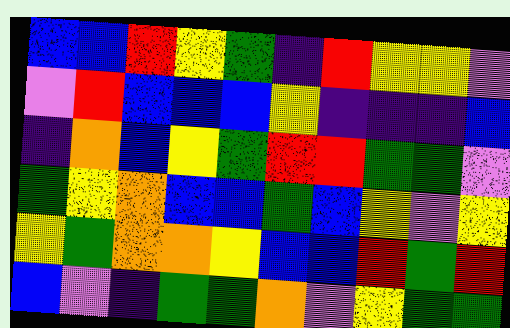[["blue", "blue", "red", "yellow", "green", "indigo", "red", "yellow", "yellow", "violet"], ["violet", "red", "blue", "blue", "blue", "yellow", "indigo", "indigo", "indigo", "blue"], ["indigo", "orange", "blue", "yellow", "green", "red", "red", "green", "green", "violet"], ["green", "yellow", "orange", "blue", "blue", "green", "blue", "yellow", "violet", "yellow"], ["yellow", "green", "orange", "orange", "yellow", "blue", "blue", "red", "green", "red"], ["blue", "violet", "indigo", "green", "green", "orange", "violet", "yellow", "green", "green"]]